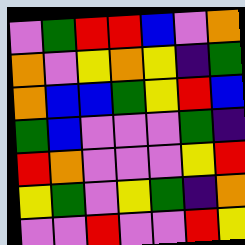[["violet", "green", "red", "red", "blue", "violet", "orange"], ["orange", "violet", "yellow", "orange", "yellow", "indigo", "green"], ["orange", "blue", "blue", "green", "yellow", "red", "blue"], ["green", "blue", "violet", "violet", "violet", "green", "indigo"], ["red", "orange", "violet", "violet", "violet", "yellow", "red"], ["yellow", "green", "violet", "yellow", "green", "indigo", "orange"], ["violet", "violet", "red", "violet", "violet", "red", "yellow"]]